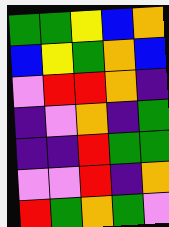[["green", "green", "yellow", "blue", "orange"], ["blue", "yellow", "green", "orange", "blue"], ["violet", "red", "red", "orange", "indigo"], ["indigo", "violet", "orange", "indigo", "green"], ["indigo", "indigo", "red", "green", "green"], ["violet", "violet", "red", "indigo", "orange"], ["red", "green", "orange", "green", "violet"]]